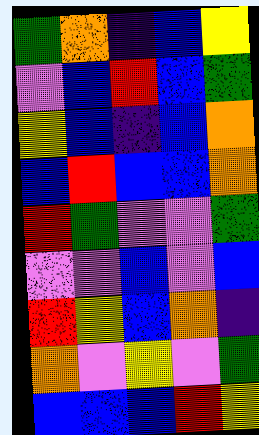[["green", "orange", "indigo", "blue", "yellow"], ["violet", "blue", "red", "blue", "green"], ["yellow", "blue", "indigo", "blue", "orange"], ["blue", "red", "blue", "blue", "orange"], ["red", "green", "violet", "violet", "green"], ["violet", "violet", "blue", "violet", "blue"], ["red", "yellow", "blue", "orange", "indigo"], ["orange", "violet", "yellow", "violet", "green"], ["blue", "blue", "blue", "red", "yellow"]]